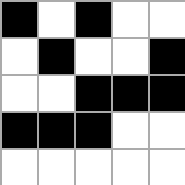[["black", "white", "black", "white", "white"], ["white", "black", "white", "white", "black"], ["white", "white", "black", "black", "black"], ["black", "black", "black", "white", "white"], ["white", "white", "white", "white", "white"]]